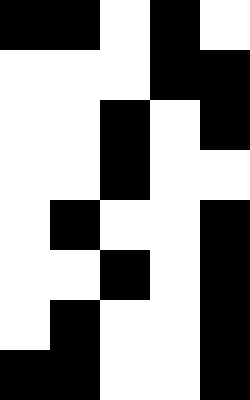[["black", "black", "white", "black", "white"], ["white", "white", "white", "black", "black"], ["white", "white", "black", "white", "black"], ["white", "white", "black", "white", "white"], ["white", "black", "white", "white", "black"], ["white", "white", "black", "white", "black"], ["white", "black", "white", "white", "black"], ["black", "black", "white", "white", "black"]]